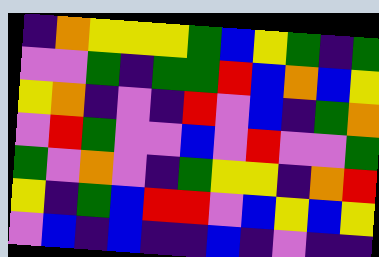[["indigo", "orange", "yellow", "yellow", "yellow", "green", "blue", "yellow", "green", "indigo", "green"], ["violet", "violet", "green", "indigo", "green", "green", "red", "blue", "orange", "blue", "yellow"], ["yellow", "orange", "indigo", "violet", "indigo", "red", "violet", "blue", "indigo", "green", "orange"], ["violet", "red", "green", "violet", "violet", "blue", "violet", "red", "violet", "violet", "green"], ["green", "violet", "orange", "violet", "indigo", "green", "yellow", "yellow", "indigo", "orange", "red"], ["yellow", "indigo", "green", "blue", "red", "red", "violet", "blue", "yellow", "blue", "yellow"], ["violet", "blue", "indigo", "blue", "indigo", "indigo", "blue", "indigo", "violet", "indigo", "indigo"]]